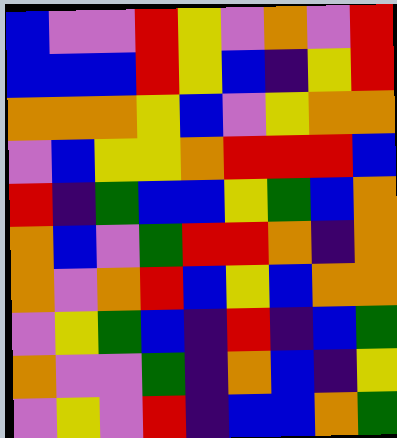[["blue", "violet", "violet", "red", "yellow", "violet", "orange", "violet", "red"], ["blue", "blue", "blue", "red", "yellow", "blue", "indigo", "yellow", "red"], ["orange", "orange", "orange", "yellow", "blue", "violet", "yellow", "orange", "orange"], ["violet", "blue", "yellow", "yellow", "orange", "red", "red", "red", "blue"], ["red", "indigo", "green", "blue", "blue", "yellow", "green", "blue", "orange"], ["orange", "blue", "violet", "green", "red", "red", "orange", "indigo", "orange"], ["orange", "violet", "orange", "red", "blue", "yellow", "blue", "orange", "orange"], ["violet", "yellow", "green", "blue", "indigo", "red", "indigo", "blue", "green"], ["orange", "violet", "violet", "green", "indigo", "orange", "blue", "indigo", "yellow"], ["violet", "yellow", "violet", "red", "indigo", "blue", "blue", "orange", "green"]]